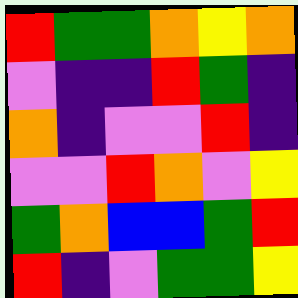[["red", "green", "green", "orange", "yellow", "orange"], ["violet", "indigo", "indigo", "red", "green", "indigo"], ["orange", "indigo", "violet", "violet", "red", "indigo"], ["violet", "violet", "red", "orange", "violet", "yellow"], ["green", "orange", "blue", "blue", "green", "red"], ["red", "indigo", "violet", "green", "green", "yellow"]]